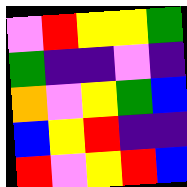[["violet", "red", "yellow", "yellow", "green"], ["green", "indigo", "indigo", "violet", "indigo"], ["orange", "violet", "yellow", "green", "blue"], ["blue", "yellow", "red", "indigo", "indigo"], ["red", "violet", "yellow", "red", "blue"]]